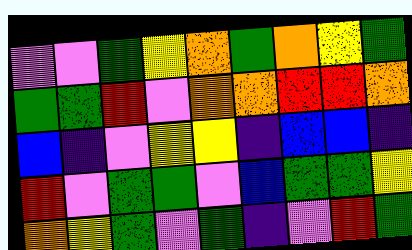[["violet", "violet", "green", "yellow", "orange", "green", "orange", "yellow", "green"], ["green", "green", "red", "violet", "orange", "orange", "red", "red", "orange"], ["blue", "indigo", "violet", "yellow", "yellow", "indigo", "blue", "blue", "indigo"], ["red", "violet", "green", "green", "violet", "blue", "green", "green", "yellow"], ["orange", "yellow", "green", "violet", "green", "indigo", "violet", "red", "green"]]